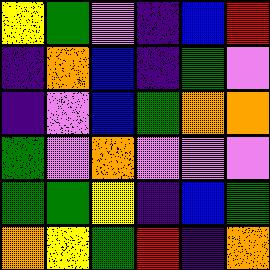[["yellow", "green", "violet", "indigo", "blue", "red"], ["indigo", "orange", "blue", "indigo", "green", "violet"], ["indigo", "violet", "blue", "green", "orange", "orange"], ["green", "violet", "orange", "violet", "violet", "violet"], ["green", "green", "yellow", "indigo", "blue", "green"], ["orange", "yellow", "green", "red", "indigo", "orange"]]